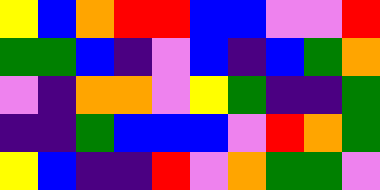[["yellow", "blue", "orange", "red", "red", "blue", "blue", "violet", "violet", "red"], ["green", "green", "blue", "indigo", "violet", "blue", "indigo", "blue", "green", "orange"], ["violet", "indigo", "orange", "orange", "violet", "yellow", "green", "indigo", "indigo", "green"], ["indigo", "indigo", "green", "blue", "blue", "blue", "violet", "red", "orange", "green"], ["yellow", "blue", "indigo", "indigo", "red", "violet", "orange", "green", "green", "violet"]]